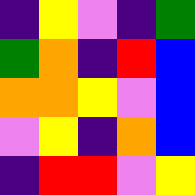[["indigo", "yellow", "violet", "indigo", "green"], ["green", "orange", "indigo", "red", "blue"], ["orange", "orange", "yellow", "violet", "blue"], ["violet", "yellow", "indigo", "orange", "blue"], ["indigo", "red", "red", "violet", "yellow"]]